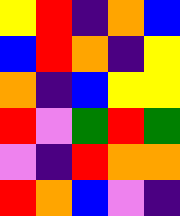[["yellow", "red", "indigo", "orange", "blue"], ["blue", "red", "orange", "indigo", "yellow"], ["orange", "indigo", "blue", "yellow", "yellow"], ["red", "violet", "green", "red", "green"], ["violet", "indigo", "red", "orange", "orange"], ["red", "orange", "blue", "violet", "indigo"]]